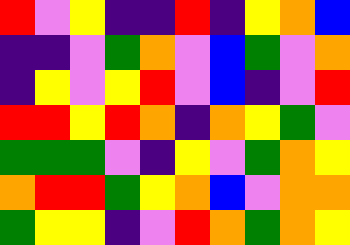[["red", "violet", "yellow", "indigo", "indigo", "red", "indigo", "yellow", "orange", "blue"], ["indigo", "indigo", "violet", "green", "orange", "violet", "blue", "green", "violet", "orange"], ["indigo", "yellow", "violet", "yellow", "red", "violet", "blue", "indigo", "violet", "red"], ["red", "red", "yellow", "red", "orange", "indigo", "orange", "yellow", "green", "violet"], ["green", "green", "green", "violet", "indigo", "yellow", "violet", "green", "orange", "yellow"], ["orange", "red", "red", "green", "yellow", "orange", "blue", "violet", "orange", "orange"], ["green", "yellow", "yellow", "indigo", "violet", "red", "orange", "green", "orange", "yellow"]]